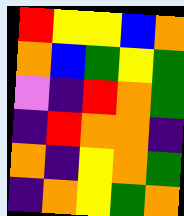[["red", "yellow", "yellow", "blue", "orange"], ["orange", "blue", "green", "yellow", "green"], ["violet", "indigo", "red", "orange", "green"], ["indigo", "red", "orange", "orange", "indigo"], ["orange", "indigo", "yellow", "orange", "green"], ["indigo", "orange", "yellow", "green", "orange"]]